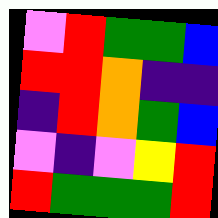[["violet", "red", "green", "green", "blue"], ["red", "red", "orange", "indigo", "indigo"], ["indigo", "red", "orange", "green", "blue"], ["violet", "indigo", "violet", "yellow", "red"], ["red", "green", "green", "green", "red"]]